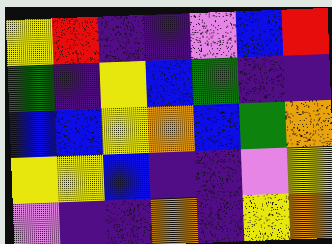[["yellow", "red", "indigo", "indigo", "violet", "blue", "red"], ["green", "indigo", "yellow", "blue", "green", "indigo", "indigo"], ["blue", "blue", "yellow", "orange", "blue", "green", "orange"], ["yellow", "yellow", "blue", "indigo", "indigo", "violet", "yellow"], ["violet", "indigo", "indigo", "orange", "indigo", "yellow", "orange"]]